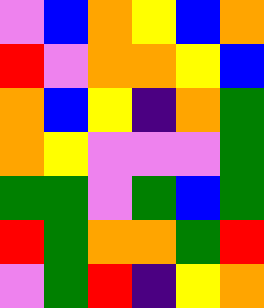[["violet", "blue", "orange", "yellow", "blue", "orange"], ["red", "violet", "orange", "orange", "yellow", "blue"], ["orange", "blue", "yellow", "indigo", "orange", "green"], ["orange", "yellow", "violet", "violet", "violet", "green"], ["green", "green", "violet", "green", "blue", "green"], ["red", "green", "orange", "orange", "green", "red"], ["violet", "green", "red", "indigo", "yellow", "orange"]]